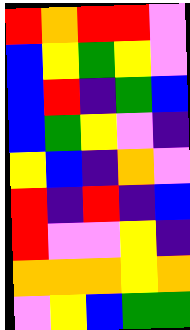[["red", "orange", "red", "red", "violet"], ["blue", "yellow", "green", "yellow", "violet"], ["blue", "red", "indigo", "green", "blue"], ["blue", "green", "yellow", "violet", "indigo"], ["yellow", "blue", "indigo", "orange", "violet"], ["red", "indigo", "red", "indigo", "blue"], ["red", "violet", "violet", "yellow", "indigo"], ["orange", "orange", "orange", "yellow", "orange"], ["violet", "yellow", "blue", "green", "green"]]